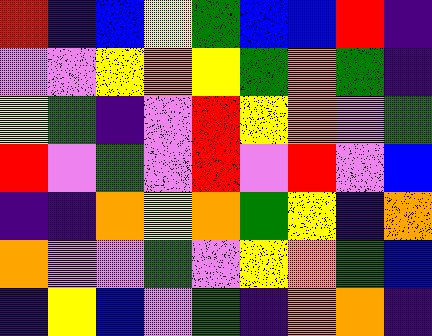[["red", "indigo", "blue", "yellow", "green", "blue", "blue", "red", "indigo"], ["violet", "violet", "yellow", "orange", "yellow", "green", "orange", "green", "indigo"], ["yellow", "green", "indigo", "violet", "red", "yellow", "orange", "violet", "green"], ["red", "violet", "green", "violet", "red", "violet", "red", "violet", "blue"], ["indigo", "indigo", "orange", "yellow", "orange", "green", "yellow", "indigo", "orange"], ["orange", "violet", "violet", "green", "violet", "yellow", "orange", "green", "blue"], ["indigo", "yellow", "blue", "violet", "green", "indigo", "orange", "orange", "indigo"]]